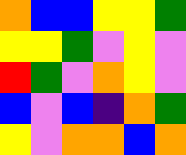[["orange", "blue", "blue", "yellow", "yellow", "green"], ["yellow", "yellow", "green", "violet", "yellow", "violet"], ["red", "green", "violet", "orange", "yellow", "violet"], ["blue", "violet", "blue", "indigo", "orange", "green"], ["yellow", "violet", "orange", "orange", "blue", "orange"]]